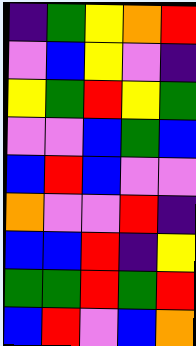[["indigo", "green", "yellow", "orange", "red"], ["violet", "blue", "yellow", "violet", "indigo"], ["yellow", "green", "red", "yellow", "green"], ["violet", "violet", "blue", "green", "blue"], ["blue", "red", "blue", "violet", "violet"], ["orange", "violet", "violet", "red", "indigo"], ["blue", "blue", "red", "indigo", "yellow"], ["green", "green", "red", "green", "red"], ["blue", "red", "violet", "blue", "orange"]]